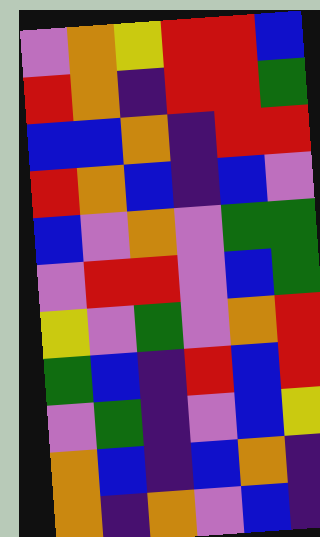[["violet", "orange", "yellow", "red", "red", "blue"], ["red", "orange", "indigo", "red", "red", "green"], ["blue", "blue", "orange", "indigo", "red", "red"], ["red", "orange", "blue", "indigo", "blue", "violet"], ["blue", "violet", "orange", "violet", "green", "green"], ["violet", "red", "red", "violet", "blue", "green"], ["yellow", "violet", "green", "violet", "orange", "red"], ["green", "blue", "indigo", "red", "blue", "red"], ["violet", "green", "indigo", "violet", "blue", "yellow"], ["orange", "blue", "indigo", "blue", "orange", "indigo"], ["orange", "indigo", "orange", "violet", "blue", "indigo"]]